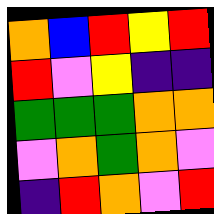[["orange", "blue", "red", "yellow", "red"], ["red", "violet", "yellow", "indigo", "indigo"], ["green", "green", "green", "orange", "orange"], ["violet", "orange", "green", "orange", "violet"], ["indigo", "red", "orange", "violet", "red"]]